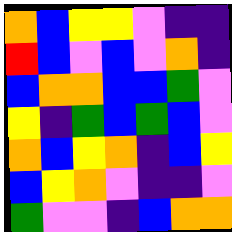[["orange", "blue", "yellow", "yellow", "violet", "indigo", "indigo"], ["red", "blue", "violet", "blue", "violet", "orange", "indigo"], ["blue", "orange", "orange", "blue", "blue", "green", "violet"], ["yellow", "indigo", "green", "blue", "green", "blue", "violet"], ["orange", "blue", "yellow", "orange", "indigo", "blue", "yellow"], ["blue", "yellow", "orange", "violet", "indigo", "indigo", "violet"], ["green", "violet", "violet", "indigo", "blue", "orange", "orange"]]